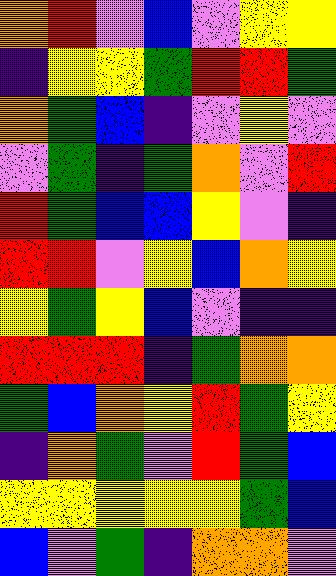[["orange", "red", "violet", "blue", "violet", "yellow", "yellow"], ["indigo", "yellow", "yellow", "green", "red", "red", "green"], ["orange", "green", "blue", "indigo", "violet", "yellow", "violet"], ["violet", "green", "indigo", "green", "orange", "violet", "red"], ["red", "green", "blue", "blue", "yellow", "violet", "indigo"], ["red", "red", "violet", "yellow", "blue", "orange", "yellow"], ["yellow", "green", "yellow", "blue", "violet", "indigo", "indigo"], ["red", "red", "red", "indigo", "green", "orange", "orange"], ["green", "blue", "orange", "yellow", "red", "green", "yellow"], ["indigo", "orange", "green", "violet", "red", "green", "blue"], ["yellow", "yellow", "yellow", "yellow", "yellow", "green", "blue"], ["blue", "violet", "green", "indigo", "orange", "orange", "violet"]]